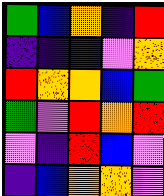[["green", "blue", "orange", "indigo", "red"], ["indigo", "indigo", "indigo", "violet", "orange"], ["red", "orange", "orange", "blue", "green"], ["green", "violet", "red", "orange", "red"], ["violet", "indigo", "red", "blue", "violet"], ["indigo", "blue", "orange", "orange", "violet"]]